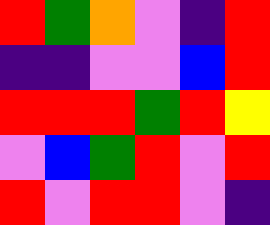[["red", "green", "orange", "violet", "indigo", "red"], ["indigo", "indigo", "violet", "violet", "blue", "red"], ["red", "red", "red", "green", "red", "yellow"], ["violet", "blue", "green", "red", "violet", "red"], ["red", "violet", "red", "red", "violet", "indigo"]]